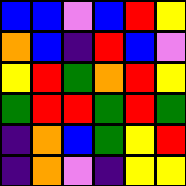[["blue", "blue", "violet", "blue", "red", "yellow"], ["orange", "blue", "indigo", "red", "blue", "violet"], ["yellow", "red", "green", "orange", "red", "yellow"], ["green", "red", "red", "green", "red", "green"], ["indigo", "orange", "blue", "green", "yellow", "red"], ["indigo", "orange", "violet", "indigo", "yellow", "yellow"]]